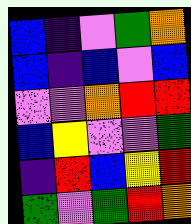[["blue", "indigo", "violet", "green", "orange"], ["blue", "indigo", "blue", "violet", "blue"], ["violet", "violet", "orange", "red", "red"], ["blue", "yellow", "violet", "violet", "green"], ["indigo", "red", "blue", "yellow", "red"], ["green", "violet", "green", "red", "orange"]]